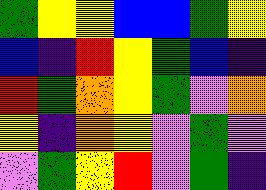[["green", "yellow", "yellow", "blue", "blue", "green", "yellow"], ["blue", "indigo", "red", "yellow", "green", "blue", "indigo"], ["red", "green", "orange", "yellow", "green", "violet", "orange"], ["yellow", "indigo", "orange", "yellow", "violet", "green", "violet"], ["violet", "green", "yellow", "red", "violet", "green", "indigo"]]